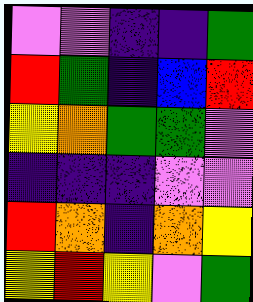[["violet", "violet", "indigo", "indigo", "green"], ["red", "green", "indigo", "blue", "red"], ["yellow", "orange", "green", "green", "violet"], ["indigo", "indigo", "indigo", "violet", "violet"], ["red", "orange", "indigo", "orange", "yellow"], ["yellow", "red", "yellow", "violet", "green"]]